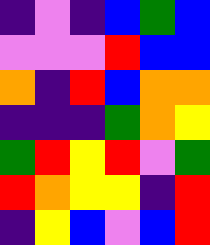[["indigo", "violet", "indigo", "blue", "green", "blue"], ["violet", "violet", "violet", "red", "blue", "blue"], ["orange", "indigo", "red", "blue", "orange", "orange"], ["indigo", "indigo", "indigo", "green", "orange", "yellow"], ["green", "red", "yellow", "red", "violet", "green"], ["red", "orange", "yellow", "yellow", "indigo", "red"], ["indigo", "yellow", "blue", "violet", "blue", "red"]]